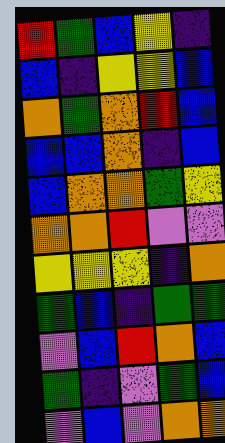[["red", "green", "blue", "yellow", "indigo"], ["blue", "indigo", "yellow", "yellow", "blue"], ["orange", "green", "orange", "red", "blue"], ["blue", "blue", "orange", "indigo", "blue"], ["blue", "orange", "orange", "green", "yellow"], ["orange", "orange", "red", "violet", "violet"], ["yellow", "yellow", "yellow", "indigo", "orange"], ["green", "blue", "indigo", "green", "green"], ["violet", "blue", "red", "orange", "blue"], ["green", "indigo", "violet", "green", "blue"], ["violet", "blue", "violet", "orange", "orange"]]